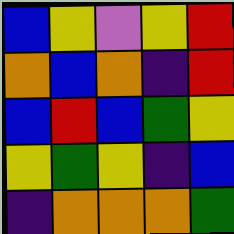[["blue", "yellow", "violet", "yellow", "red"], ["orange", "blue", "orange", "indigo", "red"], ["blue", "red", "blue", "green", "yellow"], ["yellow", "green", "yellow", "indigo", "blue"], ["indigo", "orange", "orange", "orange", "green"]]